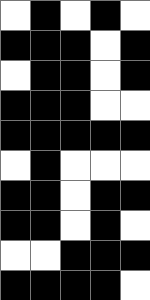[["white", "black", "white", "black", "white"], ["black", "black", "black", "white", "black"], ["white", "black", "black", "white", "black"], ["black", "black", "black", "white", "white"], ["black", "black", "black", "black", "black"], ["white", "black", "white", "white", "white"], ["black", "black", "white", "black", "black"], ["black", "black", "white", "black", "white"], ["white", "white", "black", "black", "black"], ["black", "black", "black", "black", "white"]]